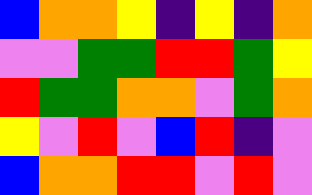[["blue", "orange", "orange", "yellow", "indigo", "yellow", "indigo", "orange"], ["violet", "violet", "green", "green", "red", "red", "green", "yellow"], ["red", "green", "green", "orange", "orange", "violet", "green", "orange"], ["yellow", "violet", "red", "violet", "blue", "red", "indigo", "violet"], ["blue", "orange", "orange", "red", "red", "violet", "red", "violet"]]